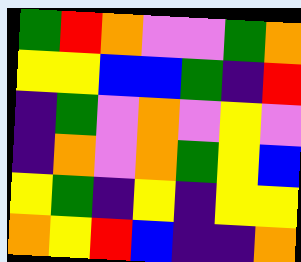[["green", "red", "orange", "violet", "violet", "green", "orange"], ["yellow", "yellow", "blue", "blue", "green", "indigo", "red"], ["indigo", "green", "violet", "orange", "violet", "yellow", "violet"], ["indigo", "orange", "violet", "orange", "green", "yellow", "blue"], ["yellow", "green", "indigo", "yellow", "indigo", "yellow", "yellow"], ["orange", "yellow", "red", "blue", "indigo", "indigo", "orange"]]